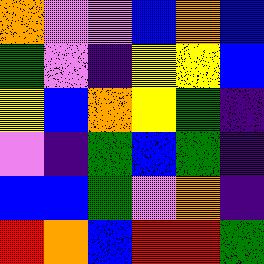[["orange", "violet", "violet", "blue", "orange", "blue"], ["green", "violet", "indigo", "yellow", "yellow", "blue"], ["yellow", "blue", "orange", "yellow", "green", "indigo"], ["violet", "indigo", "green", "blue", "green", "indigo"], ["blue", "blue", "green", "violet", "orange", "indigo"], ["red", "orange", "blue", "red", "red", "green"]]